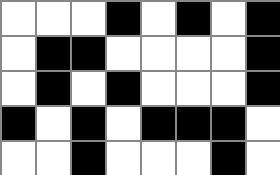[["white", "white", "white", "black", "white", "black", "white", "black"], ["white", "black", "black", "white", "white", "white", "white", "black"], ["white", "black", "white", "black", "white", "white", "white", "black"], ["black", "white", "black", "white", "black", "black", "black", "white"], ["white", "white", "black", "white", "white", "white", "black", "white"]]